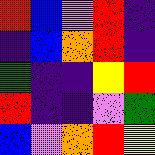[["red", "blue", "violet", "red", "indigo"], ["indigo", "blue", "orange", "red", "indigo"], ["green", "indigo", "indigo", "yellow", "red"], ["red", "indigo", "indigo", "violet", "green"], ["blue", "violet", "orange", "red", "yellow"]]